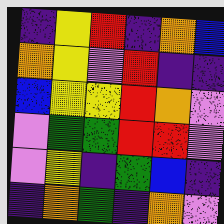[["indigo", "yellow", "red", "indigo", "orange", "blue"], ["orange", "yellow", "violet", "red", "indigo", "indigo"], ["blue", "yellow", "yellow", "red", "orange", "violet"], ["violet", "green", "green", "red", "red", "violet"], ["violet", "yellow", "indigo", "green", "blue", "indigo"], ["indigo", "orange", "green", "indigo", "orange", "violet"]]